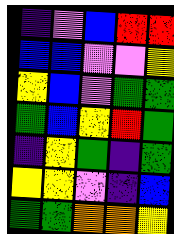[["indigo", "violet", "blue", "red", "red"], ["blue", "blue", "violet", "violet", "yellow"], ["yellow", "blue", "violet", "green", "green"], ["green", "blue", "yellow", "red", "green"], ["indigo", "yellow", "green", "indigo", "green"], ["yellow", "yellow", "violet", "indigo", "blue"], ["green", "green", "orange", "orange", "yellow"]]